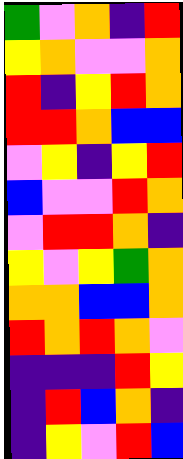[["green", "violet", "orange", "indigo", "red"], ["yellow", "orange", "violet", "violet", "orange"], ["red", "indigo", "yellow", "red", "orange"], ["red", "red", "orange", "blue", "blue"], ["violet", "yellow", "indigo", "yellow", "red"], ["blue", "violet", "violet", "red", "orange"], ["violet", "red", "red", "orange", "indigo"], ["yellow", "violet", "yellow", "green", "orange"], ["orange", "orange", "blue", "blue", "orange"], ["red", "orange", "red", "orange", "violet"], ["indigo", "indigo", "indigo", "red", "yellow"], ["indigo", "red", "blue", "orange", "indigo"], ["indigo", "yellow", "violet", "red", "blue"]]